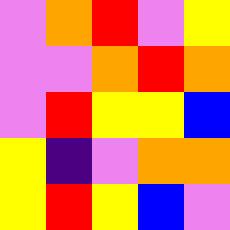[["violet", "orange", "red", "violet", "yellow"], ["violet", "violet", "orange", "red", "orange"], ["violet", "red", "yellow", "yellow", "blue"], ["yellow", "indigo", "violet", "orange", "orange"], ["yellow", "red", "yellow", "blue", "violet"]]